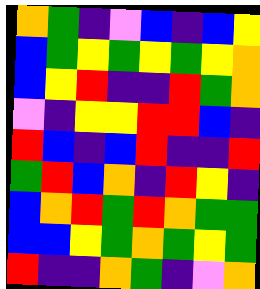[["orange", "green", "indigo", "violet", "blue", "indigo", "blue", "yellow"], ["blue", "green", "yellow", "green", "yellow", "green", "yellow", "orange"], ["blue", "yellow", "red", "indigo", "indigo", "red", "green", "orange"], ["violet", "indigo", "yellow", "yellow", "red", "red", "blue", "indigo"], ["red", "blue", "indigo", "blue", "red", "indigo", "indigo", "red"], ["green", "red", "blue", "orange", "indigo", "red", "yellow", "indigo"], ["blue", "orange", "red", "green", "red", "orange", "green", "green"], ["blue", "blue", "yellow", "green", "orange", "green", "yellow", "green"], ["red", "indigo", "indigo", "orange", "green", "indigo", "violet", "orange"]]